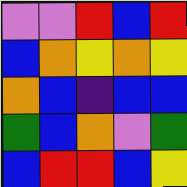[["violet", "violet", "red", "blue", "red"], ["blue", "orange", "yellow", "orange", "yellow"], ["orange", "blue", "indigo", "blue", "blue"], ["green", "blue", "orange", "violet", "green"], ["blue", "red", "red", "blue", "yellow"]]